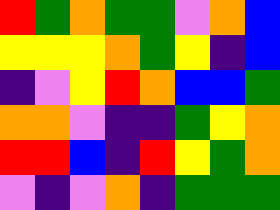[["red", "green", "orange", "green", "green", "violet", "orange", "blue"], ["yellow", "yellow", "yellow", "orange", "green", "yellow", "indigo", "blue"], ["indigo", "violet", "yellow", "red", "orange", "blue", "blue", "green"], ["orange", "orange", "violet", "indigo", "indigo", "green", "yellow", "orange"], ["red", "red", "blue", "indigo", "red", "yellow", "green", "orange"], ["violet", "indigo", "violet", "orange", "indigo", "green", "green", "green"]]